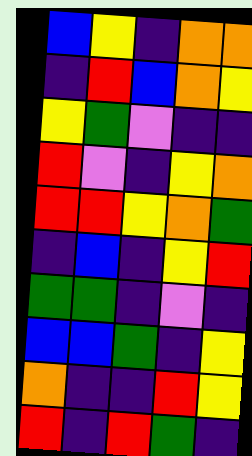[["blue", "yellow", "indigo", "orange", "orange"], ["indigo", "red", "blue", "orange", "yellow"], ["yellow", "green", "violet", "indigo", "indigo"], ["red", "violet", "indigo", "yellow", "orange"], ["red", "red", "yellow", "orange", "green"], ["indigo", "blue", "indigo", "yellow", "red"], ["green", "green", "indigo", "violet", "indigo"], ["blue", "blue", "green", "indigo", "yellow"], ["orange", "indigo", "indigo", "red", "yellow"], ["red", "indigo", "red", "green", "indigo"]]